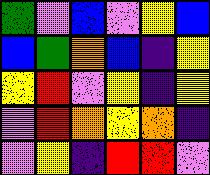[["green", "violet", "blue", "violet", "yellow", "blue"], ["blue", "green", "orange", "blue", "indigo", "yellow"], ["yellow", "red", "violet", "yellow", "indigo", "yellow"], ["violet", "red", "orange", "yellow", "orange", "indigo"], ["violet", "yellow", "indigo", "red", "red", "violet"]]